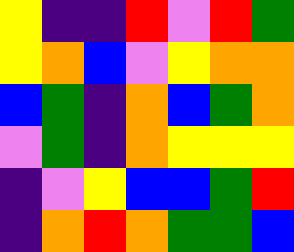[["yellow", "indigo", "indigo", "red", "violet", "red", "green"], ["yellow", "orange", "blue", "violet", "yellow", "orange", "orange"], ["blue", "green", "indigo", "orange", "blue", "green", "orange"], ["violet", "green", "indigo", "orange", "yellow", "yellow", "yellow"], ["indigo", "violet", "yellow", "blue", "blue", "green", "red"], ["indigo", "orange", "red", "orange", "green", "green", "blue"]]